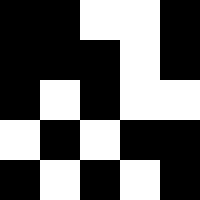[["black", "black", "white", "white", "black"], ["black", "black", "black", "white", "black"], ["black", "white", "black", "white", "white"], ["white", "black", "white", "black", "black"], ["black", "white", "black", "white", "black"]]